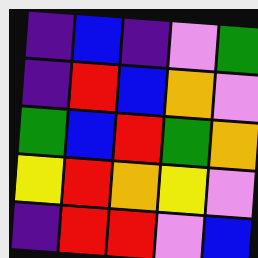[["indigo", "blue", "indigo", "violet", "green"], ["indigo", "red", "blue", "orange", "violet"], ["green", "blue", "red", "green", "orange"], ["yellow", "red", "orange", "yellow", "violet"], ["indigo", "red", "red", "violet", "blue"]]